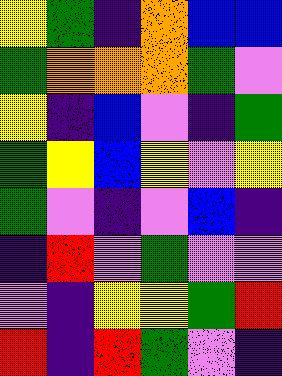[["yellow", "green", "indigo", "orange", "blue", "blue"], ["green", "orange", "orange", "orange", "green", "violet"], ["yellow", "indigo", "blue", "violet", "indigo", "green"], ["green", "yellow", "blue", "yellow", "violet", "yellow"], ["green", "violet", "indigo", "violet", "blue", "indigo"], ["indigo", "red", "violet", "green", "violet", "violet"], ["violet", "indigo", "yellow", "yellow", "green", "red"], ["red", "indigo", "red", "green", "violet", "indigo"]]